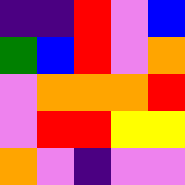[["indigo", "indigo", "red", "violet", "blue"], ["green", "blue", "red", "violet", "orange"], ["violet", "orange", "orange", "orange", "red"], ["violet", "red", "red", "yellow", "yellow"], ["orange", "violet", "indigo", "violet", "violet"]]